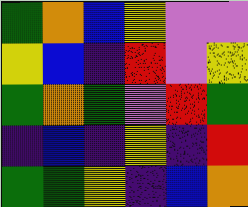[["green", "orange", "blue", "yellow", "violet", "violet"], ["yellow", "blue", "indigo", "red", "violet", "yellow"], ["green", "orange", "green", "violet", "red", "green"], ["indigo", "blue", "indigo", "yellow", "indigo", "red"], ["green", "green", "yellow", "indigo", "blue", "orange"]]